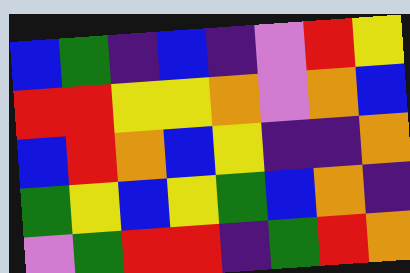[["blue", "green", "indigo", "blue", "indigo", "violet", "red", "yellow"], ["red", "red", "yellow", "yellow", "orange", "violet", "orange", "blue"], ["blue", "red", "orange", "blue", "yellow", "indigo", "indigo", "orange"], ["green", "yellow", "blue", "yellow", "green", "blue", "orange", "indigo"], ["violet", "green", "red", "red", "indigo", "green", "red", "orange"]]